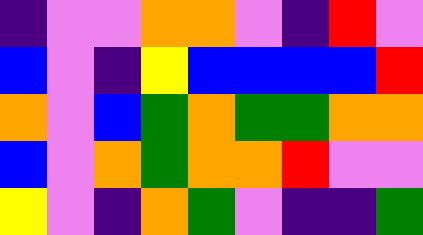[["indigo", "violet", "violet", "orange", "orange", "violet", "indigo", "red", "violet"], ["blue", "violet", "indigo", "yellow", "blue", "blue", "blue", "blue", "red"], ["orange", "violet", "blue", "green", "orange", "green", "green", "orange", "orange"], ["blue", "violet", "orange", "green", "orange", "orange", "red", "violet", "violet"], ["yellow", "violet", "indigo", "orange", "green", "violet", "indigo", "indigo", "green"]]